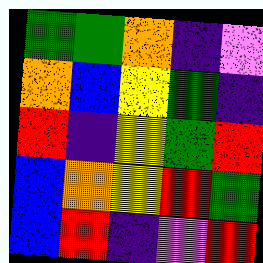[["green", "green", "orange", "indigo", "violet"], ["orange", "blue", "yellow", "green", "indigo"], ["red", "indigo", "yellow", "green", "red"], ["blue", "orange", "yellow", "red", "green"], ["blue", "red", "indigo", "violet", "red"]]